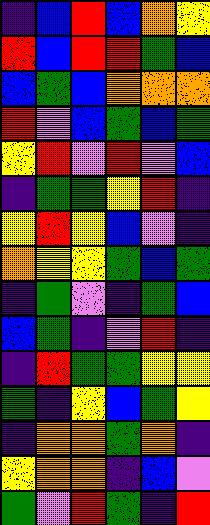[["indigo", "blue", "red", "blue", "orange", "yellow"], ["red", "blue", "red", "red", "green", "blue"], ["blue", "green", "blue", "orange", "orange", "orange"], ["red", "violet", "blue", "green", "blue", "green"], ["yellow", "red", "violet", "red", "violet", "blue"], ["indigo", "green", "green", "yellow", "red", "indigo"], ["yellow", "red", "yellow", "blue", "violet", "indigo"], ["orange", "yellow", "yellow", "green", "blue", "green"], ["indigo", "green", "violet", "indigo", "green", "blue"], ["blue", "green", "indigo", "violet", "red", "indigo"], ["indigo", "red", "green", "green", "yellow", "yellow"], ["green", "indigo", "yellow", "blue", "green", "yellow"], ["indigo", "orange", "orange", "green", "orange", "indigo"], ["yellow", "orange", "orange", "indigo", "blue", "violet"], ["green", "violet", "red", "green", "indigo", "red"]]